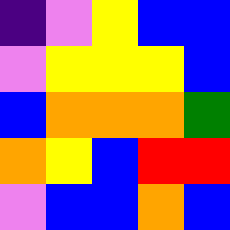[["indigo", "violet", "yellow", "blue", "blue"], ["violet", "yellow", "yellow", "yellow", "blue"], ["blue", "orange", "orange", "orange", "green"], ["orange", "yellow", "blue", "red", "red"], ["violet", "blue", "blue", "orange", "blue"]]